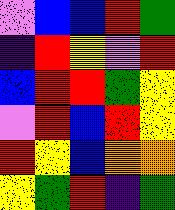[["violet", "blue", "blue", "red", "green"], ["indigo", "red", "yellow", "violet", "red"], ["blue", "red", "red", "green", "yellow"], ["violet", "red", "blue", "red", "yellow"], ["red", "yellow", "blue", "orange", "orange"], ["yellow", "green", "red", "indigo", "green"]]